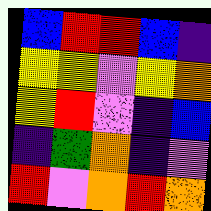[["blue", "red", "red", "blue", "indigo"], ["yellow", "yellow", "violet", "yellow", "orange"], ["yellow", "red", "violet", "indigo", "blue"], ["indigo", "green", "orange", "indigo", "violet"], ["red", "violet", "orange", "red", "orange"]]